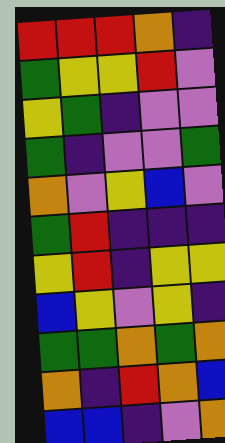[["red", "red", "red", "orange", "indigo"], ["green", "yellow", "yellow", "red", "violet"], ["yellow", "green", "indigo", "violet", "violet"], ["green", "indigo", "violet", "violet", "green"], ["orange", "violet", "yellow", "blue", "violet"], ["green", "red", "indigo", "indigo", "indigo"], ["yellow", "red", "indigo", "yellow", "yellow"], ["blue", "yellow", "violet", "yellow", "indigo"], ["green", "green", "orange", "green", "orange"], ["orange", "indigo", "red", "orange", "blue"], ["blue", "blue", "indigo", "violet", "orange"]]